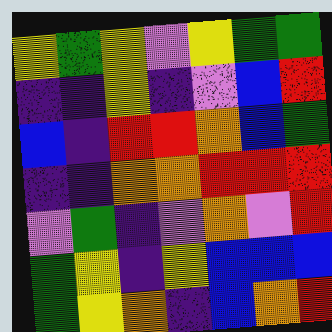[["yellow", "green", "yellow", "violet", "yellow", "green", "green"], ["indigo", "indigo", "yellow", "indigo", "violet", "blue", "red"], ["blue", "indigo", "red", "red", "orange", "blue", "green"], ["indigo", "indigo", "orange", "orange", "red", "red", "red"], ["violet", "green", "indigo", "violet", "orange", "violet", "red"], ["green", "yellow", "indigo", "yellow", "blue", "blue", "blue"], ["green", "yellow", "orange", "indigo", "blue", "orange", "red"]]